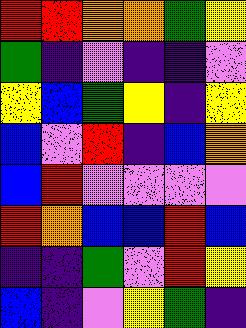[["red", "red", "orange", "orange", "green", "yellow"], ["green", "indigo", "violet", "indigo", "indigo", "violet"], ["yellow", "blue", "green", "yellow", "indigo", "yellow"], ["blue", "violet", "red", "indigo", "blue", "orange"], ["blue", "red", "violet", "violet", "violet", "violet"], ["red", "orange", "blue", "blue", "red", "blue"], ["indigo", "indigo", "green", "violet", "red", "yellow"], ["blue", "indigo", "violet", "yellow", "green", "indigo"]]